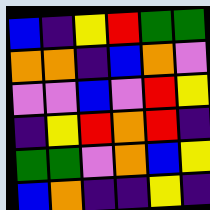[["blue", "indigo", "yellow", "red", "green", "green"], ["orange", "orange", "indigo", "blue", "orange", "violet"], ["violet", "violet", "blue", "violet", "red", "yellow"], ["indigo", "yellow", "red", "orange", "red", "indigo"], ["green", "green", "violet", "orange", "blue", "yellow"], ["blue", "orange", "indigo", "indigo", "yellow", "indigo"]]